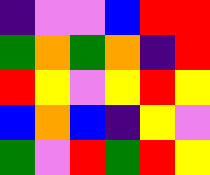[["indigo", "violet", "violet", "blue", "red", "red"], ["green", "orange", "green", "orange", "indigo", "red"], ["red", "yellow", "violet", "yellow", "red", "yellow"], ["blue", "orange", "blue", "indigo", "yellow", "violet"], ["green", "violet", "red", "green", "red", "yellow"]]